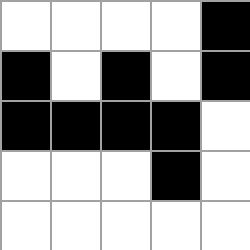[["white", "white", "white", "white", "black"], ["black", "white", "black", "white", "black"], ["black", "black", "black", "black", "white"], ["white", "white", "white", "black", "white"], ["white", "white", "white", "white", "white"]]